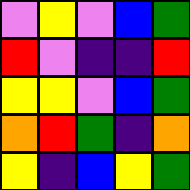[["violet", "yellow", "violet", "blue", "green"], ["red", "violet", "indigo", "indigo", "red"], ["yellow", "yellow", "violet", "blue", "green"], ["orange", "red", "green", "indigo", "orange"], ["yellow", "indigo", "blue", "yellow", "green"]]